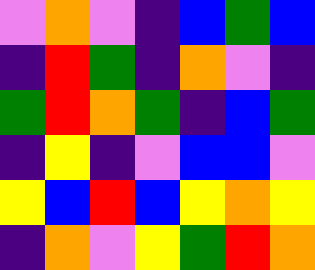[["violet", "orange", "violet", "indigo", "blue", "green", "blue"], ["indigo", "red", "green", "indigo", "orange", "violet", "indigo"], ["green", "red", "orange", "green", "indigo", "blue", "green"], ["indigo", "yellow", "indigo", "violet", "blue", "blue", "violet"], ["yellow", "blue", "red", "blue", "yellow", "orange", "yellow"], ["indigo", "orange", "violet", "yellow", "green", "red", "orange"]]